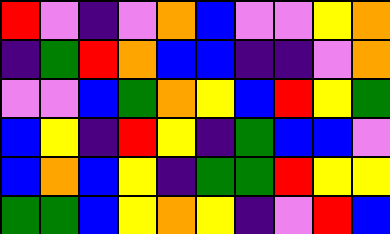[["red", "violet", "indigo", "violet", "orange", "blue", "violet", "violet", "yellow", "orange"], ["indigo", "green", "red", "orange", "blue", "blue", "indigo", "indigo", "violet", "orange"], ["violet", "violet", "blue", "green", "orange", "yellow", "blue", "red", "yellow", "green"], ["blue", "yellow", "indigo", "red", "yellow", "indigo", "green", "blue", "blue", "violet"], ["blue", "orange", "blue", "yellow", "indigo", "green", "green", "red", "yellow", "yellow"], ["green", "green", "blue", "yellow", "orange", "yellow", "indigo", "violet", "red", "blue"]]